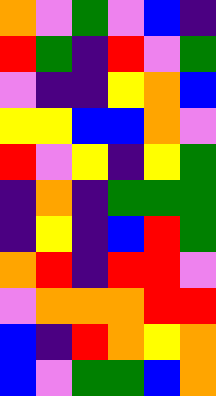[["orange", "violet", "green", "violet", "blue", "indigo"], ["red", "green", "indigo", "red", "violet", "green"], ["violet", "indigo", "indigo", "yellow", "orange", "blue"], ["yellow", "yellow", "blue", "blue", "orange", "violet"], ["red", "violet", "yellow", "indigo", "yellow", "green"], ["indigo", "orange", "indigo", "green", "green", "green"], ["indigo", "yellow", "indigo", "blue", "red", "green"], ["orange", "red", "indigo", "red", "red", "violet"], ["violet", "orange", "orange", "orange", "red", "red"], ["blue", "indigo", "red", "orange", "yellow", "orange"], ["blue", "violet", "green", "green", "blue", "orange"]]